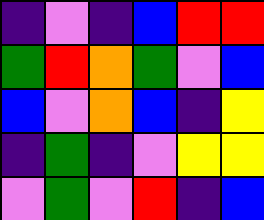[["indigo", "violet", "indigo", "blue", "red", "red"], ["green", "red", "orange", "green", "violet", "blue"], ["blue", "violet", "orange", "blue", "indigo", "yellow"], ["indigo", "green", "indigo", "violet", "yellow", "yellow"], ["violet", "green", "violet", "red", "indigo", "blue"]]